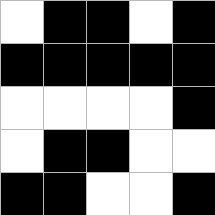[["white", "black", "black", "white", "black"], ["black", "black", "black", "black", "black"], ["white", "white", "white", "white", "black"], ["white", "black", "black", "white", "white"], ["black", "black", "white", "white", "black"]]